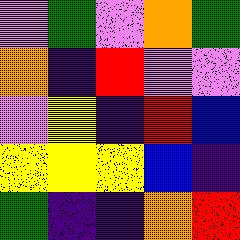[["violet", "green", "violet", "orange", "green"], ["orange", "indigo", "red", "violet", "violet"], ["violet", "yellow", "indigo", "red", "blue"], ["yellow", "yellow", "yellow", "blue", "indigo"], ["green", "indigo", "indigo", "orange", "red"]]